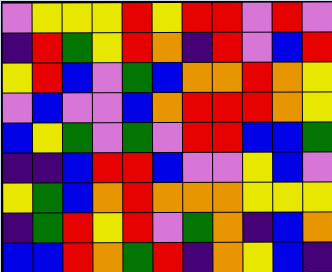[["violet", "yellow", "yellow", "yellow", "red", "yellow", "red", "red", "violet", "red", "violet"], ["indigo", "red", "green", "yellow", "red", "orange", "indigo", "red", "violet", "blue", "red"], ["yellow", "red", "blue", "violet", "green", "blue", "orange", "orange", "red", "orange", "yellow"], ["violet", "blue", "violet", "violet", "blue", "orange", "red", "red", "red", "orange", "yellow"], ["blue", "yellow", "green", "violet", "green", "violet", "red", "red", "blue", "blue", "green"], ["indigo", "indigo", "blue", "red", "red", "blue", "violet", "violet", "yellow", "blue", "violet"], ["yellow", "green", "blue", "orange", "red", "orange", "orange", "orange", "yellow", "yellow", "yellow"], ["indigo", "green", "red", "yellow", "red", "violet", "green", "orange", "indigo", "blue", "orange"], ["blue", "blue", "red", "orange", "green", "red", "indigo", "orange", "yellow", "blue", "indigo"]]